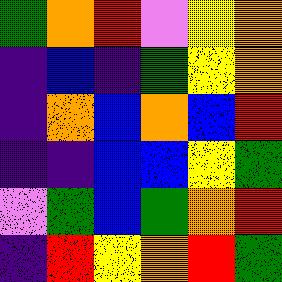[["green", "orange", "red", "violet", "yellow", "orange"], ["indigo", "blue", "indigo", "green", "yellow", "orange"], ["indigo", "orange", "blue", "orange", "blue", "red"], ["indigo", "indigo", "blue", "blue", "yellow", "green"], ["violet", "green", "blue", "green", "orange", "red"], ["indigo", "red", "yellow", "orange", "red", "green"]]